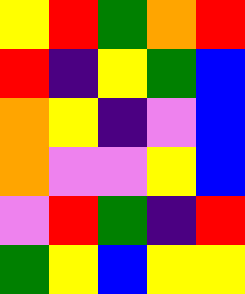[["yellow", "red", "green", "orange", "red"], ["red", "indigo", "yellow", "green", "blue"], ["orange", "yellow", "indigo", "violet", "blue"], ["orange", "violet", "violet", "yellow", "blue"], ["violet", "red", "green", "indigo", "red"], ["green", "yellow", "blue", "yellow", "yellow"]]